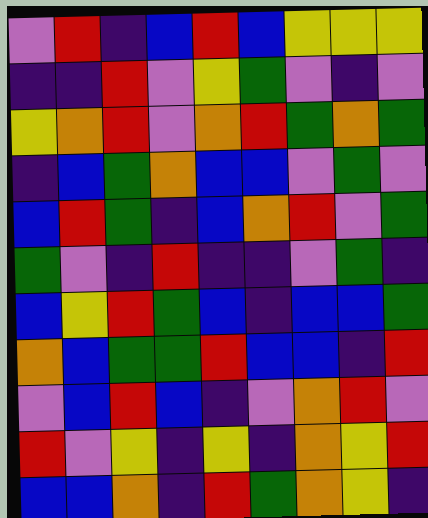[["violet", "red", "indigo", "blue", "red", "blue", "yellow", "yellow", "yellow"], ["indigo", "indigo", "red", "violet", "yellow", "green", "violet", "indigo", "violet"], ["yellow", "orange", "red", "violet", "orange", "red", "green", "orange", "green"], ["indigo", "blue", "green", "orange", "blue", "blue", "violet", "green", "violet"], ["blue", "red", "green", "indigo", "blue", "orange", "red", "violet", "green"], ["green", "violet", "indigo", "red", "indigo", "indigo", "violet", "green", "indigo"], ["blue", "yellow", "red", "green", "blue", "indigo", "blue", "blue", "green"], ["orange", "blue", "green", "green", "red", "blue", "blue", "indigo", "red"], ["violet", "blue", "red", "blue", "indigo", "violet", "orange", "red", "violet"], ["red", "violet", "yellow", "indigo", "yellow", "indigo", "orange", "yellow", "red"], ["blue", "blue", "orange", "indigo", "red", "green", "orange", "yellow", "indigo"]]